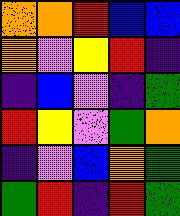[["orange", "orange", "red", "blue", "blue"], ["orange", "violet", "yellow", "red", "indigo"], ["indigo", "blue", "violet", "indigo", "green"], ["red", "yellow", "violet", "green", "orange"], ["indigo", "violet", "blue", "orange", "green"], ["green", "red", "indigo", "red", "green"]]